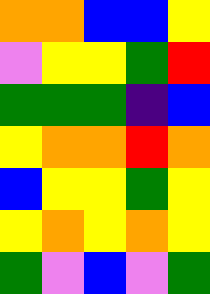[["orange", "orange", "blue", "blue", "yellow"], ["violet", "yellow", "yellow", "green", "red"], ["green", "green", "green", "indigo", "blue"], ["yellow", "orange", "orange", "red", "orange"], ["blue", "yellow", "yellow", "green", "yellow"], ["yellow", "orange", "yellow", "orange", "yellow"], ["green", "violet", "blue", "violet", "green"]]